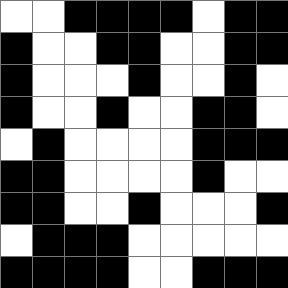[["white", "white", "black", "black", "black", "black", "white", "black", "black"], ["black", "white", "white", "black", "black", "white", "white", "black", "black"], ["black", "white", "white", "white", "black", "white", "white", "black", "white"], ["black", "white", "white", "black", "white", "white", "black", "black", "white"], ["white", "black", "white", "white", "white", "white", "black", "black", "black"], ["black", "black", "white", "white", "white", "white", "black", "white", "white"], ["black", "black", "white", "white", "black", "white", "white", "white", "black"], ["white", "black", "black", "black", "white", "white", "white", "white", "white"], ["black", "black", "black", "black", "white", "white", "black", "black", "black"]]